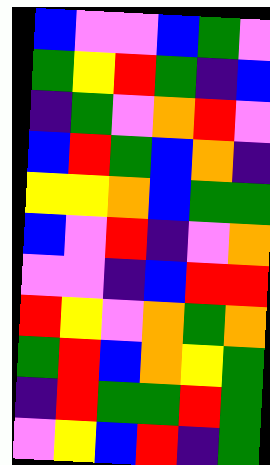[["blue", "violet", "violet", "blue", "green", "violet"], ["green", "yellow", "red", "green", "indigo", "blue"], ["indigo", "green", "violet", "orange", "red", "violet"], ["blue", "red", "green", "blue", "orange", "indigo"], ["yellow", "yellow", "orange", "blue", "green", "green"], ["blue", "violet", "red", "indigo", "violet", "orange"], ["violet", "violet", "indigo", "blue", "red", "red"], ["red", "yellow", "violet", "orange", "green", "orange"], ["green", "red", "blue", "orange", "yellow", "green"], ["indigo", "red", "green", "green", "red", "green"], ["violet", "yellow", "blue", "red", "indigo", "green"]]